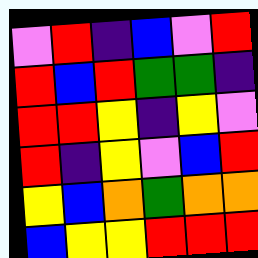[["violet", "red", "indigo", "blue", "violet", "red"], ["red", "blue", "red", "green", "green", "indigo"], ["red", "red", "yellow", "indigo", "yellow", "violet"], ["red", "indigo", "yellow", "violet", "blue", "red"], ["yellow", "blue", "orange", "green", "orange", "orange"], ["blue", "yellow", "yellow", "red", "red", "red"]]